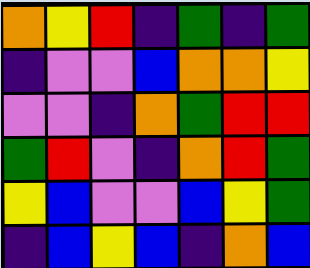[["orange", "yellow", "red", "indigo", "green", "indigo", "green"], ["indigo", "violet", "violet", "blue", "orange", "orange", "yellow"], ["violet", "violet", "indigo", "orange", "green", "red", "red"], ["green", "red", "violet", "indigo", "orange", "red", "green"], ["yellow", "blue", "violet", "violet", "blue", "yellow", "green"], ["indigo", "blue", "yellow", "blue", "indigo", "orange", "blue"]]